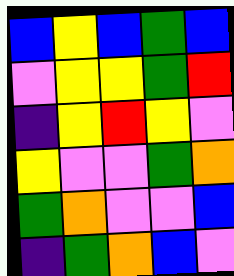[["blue", "yellow", "blue", "green", "blue"], ["violet", "yellow", "yellow", "green", "red"], ["indigo", "yellow", "red", "yellow", "violet"], ["yellow", "violet", "violet", "green", "orange"], ["green", "orange", "violet", "violet", "blue"], ["indigo", "green", "orange", "blue", "violet"]]